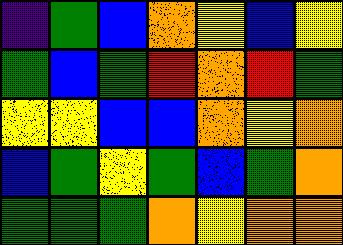[["indigo", "green", "blue", "orange", "yellow", "blue", "yellow"], ["green", "blue", "green", "red", "orange", "red", "green"], ["yellow", "yellow", "blue", "blue", "orange", "yellow", "orange"], ["blue", "green", "yellow", "green", "blue", "green", "orange"], ["green", "green", "green", "orange", "yellow", "orange", "orange"]]